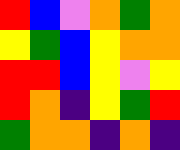[["red", "blue", "violet", "orange", "green", "orange"], ["yellow", "green", "blue", "yellow", "orange", "orange"], ["red", "red", "blue", "yellow", "violet", "yellow"], ["red", "orange", "indigo", "yellow", "green", "red"], ["green", "orange", "orange", "indigo", "orange", "indigo"]]